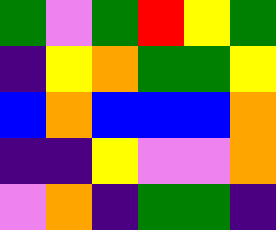[["green", "violet", "green", "red", "yellow", "green"], ["indigo", "yellow", "orange", "green", "green", "yellow"], ["blue", "orange", "blue", "blue", "blue", "orange"], ["indigo", "indigo", "yellow", "violet", "violet", "orange"], ["violet", "orange", "indigo", "green", "green", "indigo"]]